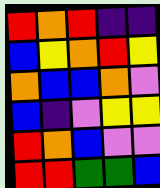[["red", "orange", "red", "indigo", "indigo"], ["blue", "yellow", "orange", "red", "yellow"], ["orange", "blue", "blue", "orange", "violet"], ["blue", "indigo", "violet", "yellow", "yellow"], ["red", "orange", "blue", "violet", "violet"], ["red", "red", "green", "green", "blue"]]